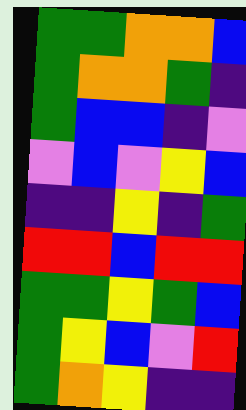[["green", "green", "orange", "orange", "blue"], ["green", "orange", "orange", "green", "indigo"], ["green", "blue", "blue", "indigo", "violet"], ["violet", "blue", "violet", "yellow", "blue"], ["indigo", "indigo", "yellow", "indigo", "green"], ["red", "red", "blue", "red", "red"], ["green", "green", "yellow", "green", "blue"], ["green", "yellow", "blue", "violet", "red"], ["green", "orange", "yellow", "indigo", "indigo"]]